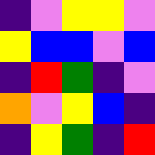[["indigo", "violet", "yellow", "yellow", "violet"], ["yellow", "blue", "blue", "violet", "blue"], ["indigo", "red", "green", "indigo", "violet"], ["orange", "violet", "yellow", "blue", "indigo"], ["indigo", "yellow", "green", "indigo", "red"]]